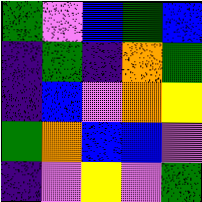[["green", "violet", "blue", "green", "blue"], ["indigo", "green", "indigo", "orange", "green"], ["indigo", "blue", "violet", "orange", "yellow"], ["green", "orange", "blue", "blue", "violet"], ["indigo", "violet", "yellow", "violet", "green"]]